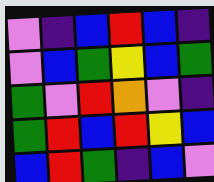[["violet", "indigo", "blue", "red", "blue", "indigo"], ["violet", "blue", "green", "yellow", "blue", "green"], ["green", "violet", "red", "orange", "violet", "indigo"], ["green", "red", "blue", "red", "yellow", "blue"], ["blue", "red", "green", "indigo", "blue", "violet"]]